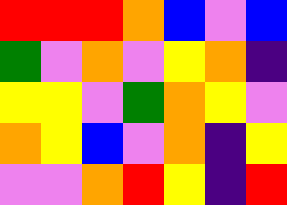[["red", "red", "red", "orange", "blue", "violet", "blue"], ["green", "violet", "orange", "violet", "yellow", "orange", "indigo"], ["yellow", "yellow", "violet", "green", "orange", "yellow", "violet"], ["orange", "yellow", "blue", "violet", "orange", "indigo", "yellow"], ["violet", "violet", "orange", "red", "yellow", "indigo", "red"]]